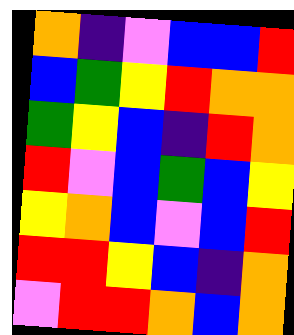[["orange", "indigo", "violet", "blue", "blue", "red"], ["blue", "green", "yellow", "red", "orange", "orange"], ["green", "yellow", "blue", "indigo", "red", "orange"], ["red", "violet", "blue", "green", "blue", "yellow"], ["yellow", "orange", "blue", "violet", "blue", "red"], ["red", "red", "yellow", "blue", "indigo", "orange"], ["violet", "red", "red", "orange", "blue", "orange"]]